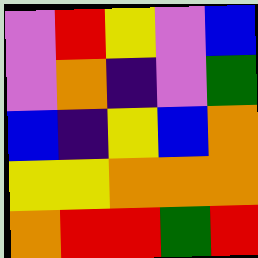[["violet", "red", "yellow", "violet", "blue"], ["violet", "orange", "indigo", "violet", "green"], ["blue", "indigo", "yellow", "blue", "orange"], ["yellow", "yellow", "orange", "orange", "orange"], ["orange", "red", "red", "green", "red"]]